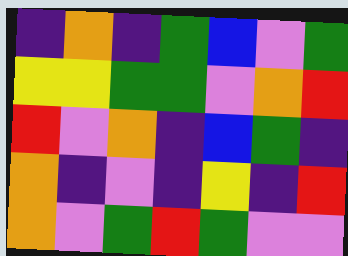[["indigo", "orange", "indigo", "green", "blue", "violet", "green"], ["yellow", "yellow", "green", "green", "violet", "orange", "red"], ["red", "violet", "orange", "indigo", "blue", "green", "indigo"], ["orange", "indigo", "violet", "indigo", "yellow", "indigo", "red"], ["orange", "violet", "green", "red", "green", "violet", "violet"]]